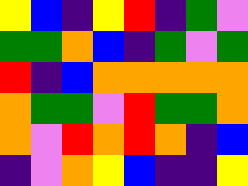[["yellow", "blue", "indigo", "yellow", "red", "indigo", "green", "violet"], ["green", "green", "orange", "blue", "indigo", "green", "violet", "green"], ["red", "indigo", "blue", "orange", "orange", "orange", "orange", "orange"], ["orange", "green", "green", "violet", "red", "green", "green", "orange"], ["orange", "violet", "red", "orange", "red", "orange", "indigo", "blue"], ["indigo", "violet", "orange", "yellow", "blue", "indigo", "indigo", "yellow"]]